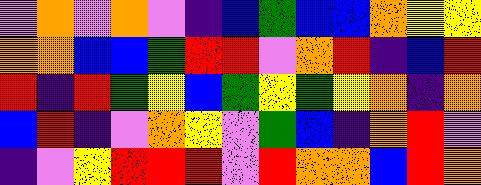[["violet", "orange", "violet", "orange", "violet", "indigo", "blue", "green", "blue", "blue", "orange", "yellow", "yellow"], ["orange", "orange", "blue", "blue", "green", "red", "red", "violet", "orange", "red", "indigo", "blue", "red"], ["red", "indigo", "red", "green", "yellow", "blue", "green", "yellow", "green", "yellow", "orange", "indigo", "orange"], ["blue", "red", "indigo", "violet", "orange", "yellow", "violet", "green", "blue", "indigo", "orange", "red", "violet"], ["indigo", "violet", "yellow", "red", "red", "red", "violet", "red", "orange", "orange", "blue", "red", "orange"]]